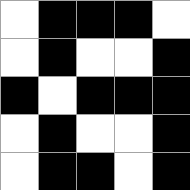[["white", "black", "black", "black", "white"], ["white", "black", "white", "white", "black"], ["black", "white", "black", "black", "black"], ["white", "black", "white", "white", "black"], ["white", "black", "black", "white", "black"]]